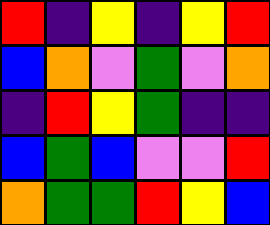[["red", "indigo", "yellow", "indigo", "yellow", "red"], ["blue", "orange", "violet", "green", "violet", "orange"], ["indigo", "red", "yellow", "green", "indigo", "indigo"], ["blue", "green", "blue", "violet", "violet", "red"], ["orange", "green", "green", "red", "yellow", "blue"]]